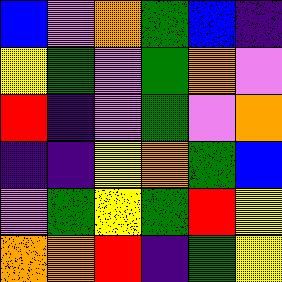[["blue", "violet", "orange", "green", "blue", "indigo"], ["yellow", "green", "violet", "green", "orange", "violet"], ["red", "indigo", "violet", "green", "violet", "orange"], ["indigo", "indigo", "yellow", "orange", "green", "blue"], ["violet", "green", "yellow", "green", "red", "yellow"], ["orange", "orange", "red", "indigo", "green", "yellow"]]